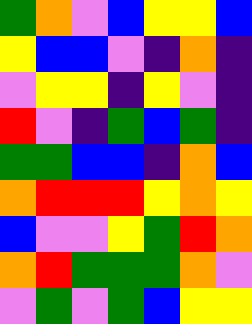[["green", "orange", "violet", "blue", "yellow", "yellow", "blue"], ["yellow", "blue", "blue", "violet", "indigo", "orange", "indigo"], ["violet", "yellow", "yellow", "indigo", "yellow", "violet", "indigo"], ["red", "violet", "indigo", "green", "blue", "green", "indigo"], ["green", "green", "blue", "blue", "indigo", "orange", "blue"], ["orange", "red", "red", "red", "yellow", "orange", "yellow"], ["blue", "violet", "violet", "yellow", "green", "red", "orange"], ["orange", "red", "green", "green", "green", "orange", "violet"], ["violet", "green", "violet", "green", "blue", "yellow", "yellow"]]